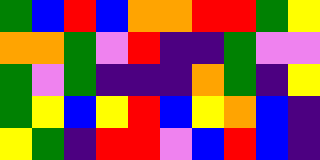[["green", "blue", "red", "blue", "orange", "orange", "red", "red", "green", "yellow"], ["orange", "orange", "green", "violet", "red", "indigo", "indigo", "green", "violet", "violet"], ["green", "violet", "green", "indigo", "indigo", "indigo", "orange", "green", "indigo", "yellow"], ["green", "yellow", "blue", "yellow", "red", "blue", "yellow", "orange", "blue", "indigo"], ["yellow", "green", "indigo", "red", "red", "violet", "blue", "red", "blue", "indigo"]]